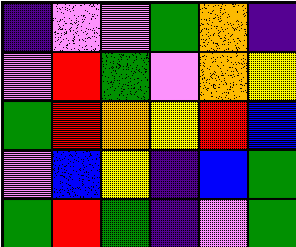[["indigo", "violet", "violet", "green", "orange", "indigo"], ["violet", "red", "green", "violet", "orange", "yellow"], ["green", "red", "orange", "yellow", "red", "blue"], ["violet", "blue", "yellow", "indigo", "blue", "green"], ["green", "red", "green", "indigo", "violet", "green"]]